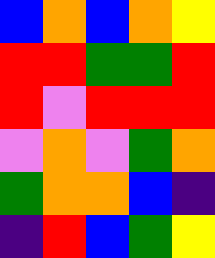[["blue", "orange", "blue", "orange", "yellow"], ["red", "red", "green", "green", "red"], ["red", "violet", "red", "red", "red"], ["violet", "orange", "violet", "green", "orange"], ["green", "orange", "orange", "blue", "indigo"], ["indigo", "red", "blue", "green", "yellow"]]